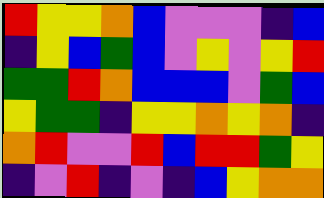[["red", "yellow", "yellow", "orange", "blue", "violet", "violet", "violet", "indigo", "blue"], ["indigo", "yellow", "blue", "green", "blue", "violet", "yellow", "violet", "yellow", "red"], ["green", "green", "red", "orange", "blue", "blue", "blue", "violet", "green", "blue"], ["yellow", "green", "green", "indigo", "yellow", "yellow", "orange", "yellow", "orange", "indigo"], ["orange", "red", "violet", "violet", "red", "blue", "red", "red", "green", "yellow"], ["indigo", "violet", "red", "indigo", "violet", "indigo", "blue", "yellow", "orange", "orange"]]